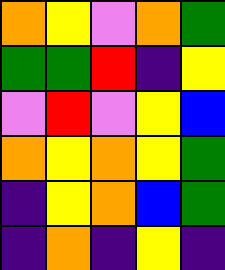[["orange", "yellow", "violet", "orange", "green"], ["green", "green", "red", "indigo", "yellow"], ["violet", "red", "violet", "yellow", "blue"], ["orange", "yellow", "orange", "yellow", "green"], ["indigo", "yellow", "orange", "blue", "green"], ["indigo", "orange", "indigo", "yellow", "indigo"]]